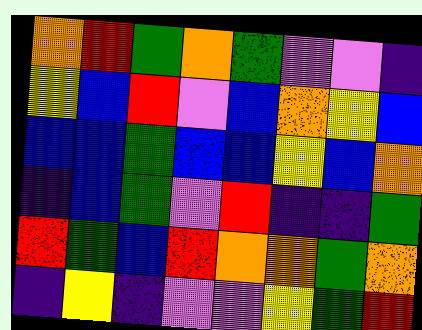[["orange", "red", "green", "orange", "green", "violet", "violet", "indigo"], ["yellow", "blue", "red", "violet", "blue", "orange", "yellow", "blue"], ["blue", "blue", "green", "blue", "blue", "yellow", "blue", "orange"], ["indigo", "blue", "green", "violet", "red", "indigo", "indigo", "green"], ["red", "green", "blue", "red", "orange", "orange", "green", "orange"], ["indigo", "yellow", "indigo", "violet", "violet", "yellow", "green", "red"]]